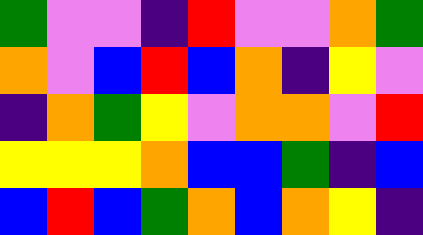[["green", "violet", "violet", "indigo", "red", "violet", "violet", "orange", "green"], ["orange", "violet", "blue", "red", "blue", "orange", "indigo", "yellow", "violet"], ["indigo", "orange", "green", "yellow", "violet", "orange", "orange", "violet", "red"], ["yellow", "yellow", "yellow", "orange", "blue", "blue", "green", "indigo", "blue"], ["blue", "red", "blue", "green", "orange", "blue", "orange", "yellow", "indigo"]]